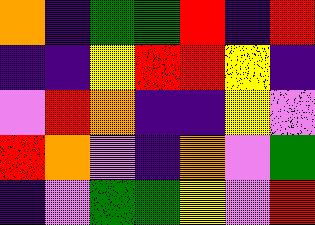[["orange", "indigo", "green", "green", "red", "indigo", "red"], ["indigo", "indigo", "yellow", "red", "red", "yellow", "indigo"], ["violet", "red", "orange", "indigo", "indigo", "yellow", "violet"], ["red", "orange", "violet", "indigo", "orange", "violet", "green"], ["indigo", "violet", "green", "green", "yellow", "violet", "red"]]